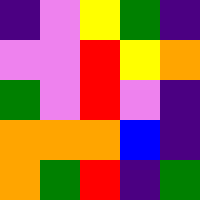[["indigo", "violet", "yellow", "green", "indigo"], ["violet", "violet", "red", "yellow", "orange"], ["green", "violet", "red", "violet", "indigo"], ["orange", "orange", "orange", "blue", "indigo"], ["orange", "green", "red", "indigo", "green"]]